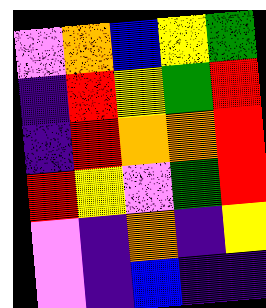[["violet", "orange", "blue", "yellow", "green"], ["indigo", "red", "yellow", "green", "red"], ["indigo", "red", "orange", "orange", "red"], ["red", "yellow", "violet", "green", "red"], ["violet", "indigo", "orange", "indigo", "yellow"], ["violet", "indigo", "blue", "indigo", "indigo"]]